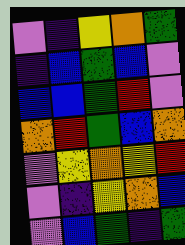[["violet", "indigo", "yellow", "orange", "green"], ["indigo", "blue", "green", "blue", "violet"], ["blue", "blue", "green", "red", "violet"], ["orange", "red", "green", "blue", "orange"], ["violet", "yellow", "orange", "yellow", "red"], ["violet", "indigo", "yellow", "orange", "blue"], ["violet", "blue", "green", "indigo", "green"]]